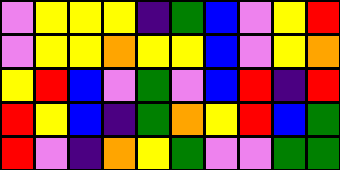[["violet", "yellow", "yellow", "yellow", "indigo", "green", "blue", "violet", "yellow", "red"], ["violet", "yellow", "yellow", "orange", "yellow", "yellow", "blue", "violet", "yellow", "orange"], ["yellow", "red", "blue", "violet", "green", "violet", "blue", "red", "indigo", "red"], ["red", "yellow", "blue", "indigo", "green", "orange", "yellow", "red", "blue", "green"], ["red", "violet", "indigo", "orange", "yellow", "green", "violet", "violet", "green", "green"]]